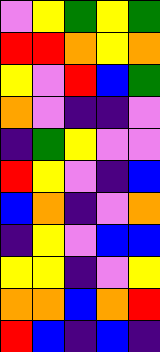[["violet", "yellow", "green", "yellow", "green"], ["red", "red", "orange", "yellow", "orange"], ["yellow", "violet", "red", "blue", "green"], ["orange", "violet", "indigo", "indigo", "violet"], ["indigo", "green", "yellow", "violet", "violet"], ["red", "yellow", "violet", "indigo", "blue"], ["blue", "orange", "indigo", "violet", "orange"], ["indigo", "yellow", "violet", "blue", "blue"], ["yellow", "yellow", "indigo", "violet", "yellow"], ["orange", "orange", "blue", "orange", "red"], ["red", "blue", "indigo", "blue", "indigo"]]